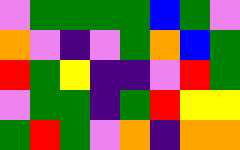[["violet", "green", "green", "green", "green", "blue", "green", "violet"], ["orange", "violet", "indigo", "violet", "green", "orange", "blue", "green"], ["red", "green", "yellow", "indigo", "indigo", "violet", "red", "green"], ["violet", "green", "green", "indigo", "green", "red", "yellow", "yellow"], ["green", "red", "green", "violet", "orange", "indigo", "orange", "orange"]]